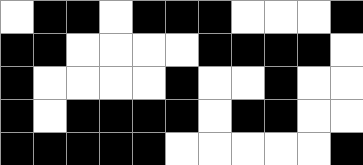[["white", "black", "black", "white", "black", "black", "black", "white", "white", "white", "black"], ["black", "black", "white", "white", "white", "white", "black", "black", "black", "black", "white"], ["black", "white", "white", "white", "white", "black", "white", "white", "black", "white", "white"], ["black", "white", "black", "black", "black", "black", "white", "black", "black", "white", "white"], ["black", "black", "black", "black", "black", "white", "white", "white", "white", "white", "black"]]